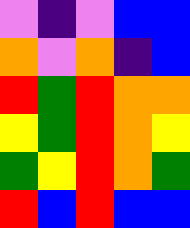[["violet", "indigo", "violet", "blue", "blue"], ["orange", "violet", "orange", "indigo", "blue"], ["red", "green", "red", "orange", "orange"], ["yellow", "green", "red", "orange", "yellow"], ["green", "yellow", "red", "orange", "green"], ["red", "blue", "red", "blue", "blue"]]